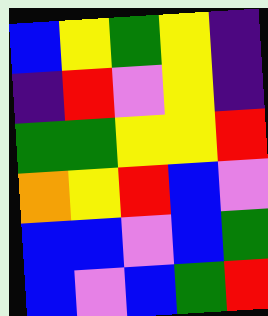[["blue", "yellow", "green", "yellow", "indigo"], ["indigo", "red", "violet", "yellow", "indigo"], ["green", "green", "yellow", "yellow", "red"], ["orange", "yellow", "red", "blue", "violet"], ["blue", "blue", "violet", "blue", "green"], ["blue", "violet", "blue", "green", "red"]]